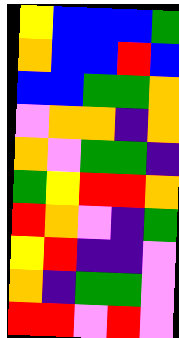[["yellow", "blue", "blue", "blue", "green"], ["orange", "blue", "blue", "red", "blue"], ["blue", "blue", "green", "green", "orange"], ["violet", "orange", "orange", "indigo", "orange"], ["orange", "violet", "green", "green", "indigo"], ["green", "yellow", "red", "red", "orange"], ["red", "orange", "violet", "indigo", "green"], ["yellow", "red", "indigo", "indigo", "violet"], ["orange", "indigo", "green", "green", "violet"], ["red", "red", "violet", "red", "violet"]]